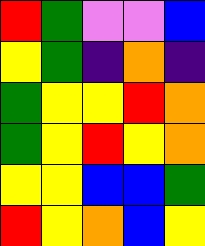[["red", "green", "violet", "violet", "blue"], ["yellow", "green", "indigo", "orange", "indigo"], ["green", "yellow", "yellow", "red", "orange"], ["green", "yellow", "red", "yellow", "orange"], ["yellow", "yellow", "blue", "blue", "green"], ["red", "yellow", "orange", "blue", "yellow"]]